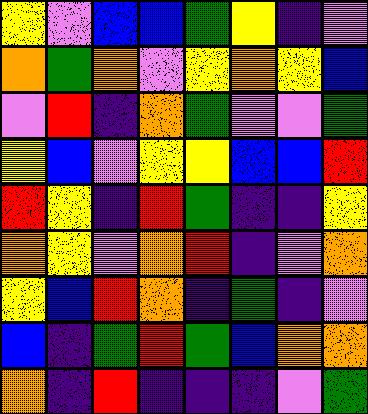[["yellow", "violet", "blue", "blue", "green", "yellow", "indigo", "violet"], ["orange", "green", "orange", "violet", "yellow", "orange", "yellow", "blue"], ["violet", "red", "indigo", "orange", "green", "violet", "violet", "green"], ["yellow", "blue", "violet", "yellow", "yellow", "blue", "blue", "red"], ["red", "yellow", "indigo", "red", "green", "indigo", "indigo", "yellow"], ["orange", "yellow", "violet", "orange", "red", "indigo", "violet", "orange"], ["yellow", "blue", "red", "orange", "indigo", "green", "indigo", "violet"], ["blue", "indigo", "green", "red", "green", "blue", "orange", "orange"], ["orange", "indigo", "red", "indigo", "indigo", "indigo", "violet", "green"]]